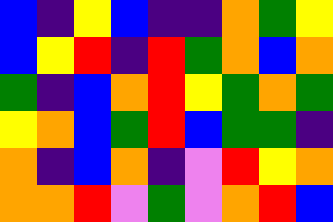[["blue", "indigo", "yellow", "blue", "indigo", "indigo", "orange", "green", "yellow"], ["blue", "yellow", "red", "indigo", "red", "green", "orange", "blue", "orange"], ["green", "indigo", "blue", "orange", "red", "yellow", "green", "orange", "green"], ["yellow", "orange", "blue", "green", "red", "blue", "green", "green", "indigo"], ["orange", "indigo", "blue", "orange", "indigo", "violet", "red", "yellow", "orange"], ["orange", "orange", "red", "violet", "green", "violet", "orange", "red", "blue"]]